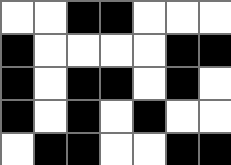[["white", "white", "black", "black", "white", "white", "white"], ["black", "white", "white", "white", "white", "black", "black"], ["black", "white", "black", "black", "white", "black", "white"], ["black", "white", "black", "white", "black", "white", "white"], ["white", "black", "black", "white", "white", "black", "black"]]